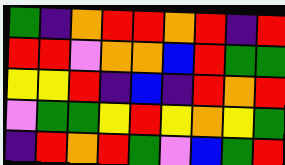[["green", "indigo", "orange", "red", "red", "orange", "red", "indigo", "red"], ["red", "red", "violet", "orange", "orange", "blue", "red", "green", "green"], ["yellow", "yellow", "red", "indigo", "blue", "indigo", "red", "orange", "red"], ["violet", "green", "green", "yellow", "red", "yellow", "orange", "yellow", "green"], ["indigo", "red", "orange", "red", "green", "violet", "blue", "green", "red"]]